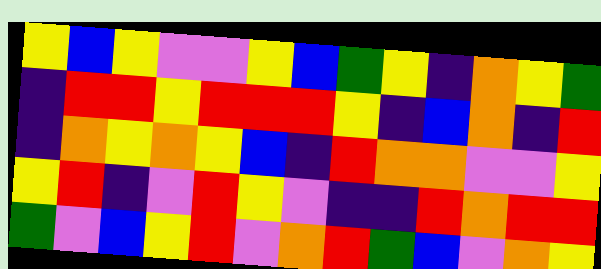[["yellow", "blue", "yellow", "violet", "violet", "yellow", "blue", "green", "yellow", "indigo", "orange", "yellow", "green"], ["indigo", "red", "red", "yellow", "red", "red", "red", "yellow", "indigo", "blue", "orange", "indigo", "red"], ["indigo", "orange", "yellow", "orange", "yellow", "blue", "indigo", "red", "orange", "orange", "violet", "violet", "yellow"], ["yellow", "red", "indigo", "violet", "red", "yellow", "violet", "indigo", "indigo", "red", "orange", "red", "red"], ["green", "violet", "blue", "yellow", "red", "violet", "orange", "red", "green", "blue", "violet", "orange", "yellow"]]